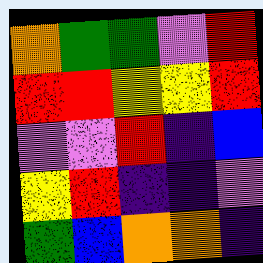[["orange", "green", "green", "violet", "red"], ["red", "red", "yellow", "yellow", "red"], ["violet", "violet", "red", "indigo", "blue"], ["yellow", "red", "indigo", "indigo", "violet"], ["green", "blue", "orange", "orange", "indigo"]]